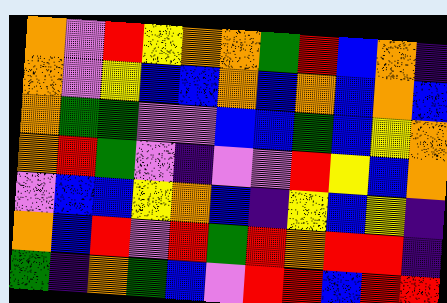[["orange", "violet", "red", "yellow", "orange", "orange", "green", "red", "blue", "orange", "indigo"], ["orange", "violet", "yellow", "blue", "blue", "orange", "blue", "orange", "blue", "orange", "blue"], ["orange", "green", "green", "violet", "violet", "blue", "blue", "green", "blue", "yellow", "orange"], ["orange", "red", "green", "violet", "indigo", "violet", "violet", "red", "yellow", "blue", "orange"], ["violet", "blue", "blue", "yellow", "orange", "blue", "indigo", "yellow", "blue", "yellow", "indigo"], ["orange", "blue", "red", "violet", "red", "green", "red", "orange", "red", "red", "indigo"], ["green", "indigo", "orange", "green", "blue", "violet", "red", "red", "blue", "red", "red"]]